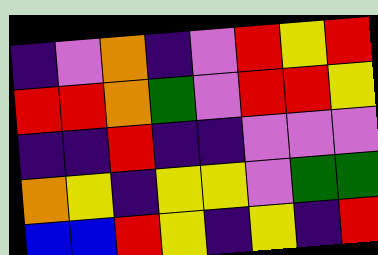[["indigo", "violet", "orange", "indigo", "violet", "red", "yellow", "red"], ["red", "red", "orange", "green", "violet", "red", "red", "yellow"], ["indigo", "indigo", "red", "indigo", "indigo", "violet", "violet", "violet"], ["orange", "yellow", "indigo", "yellow", "yellow", "violet", "green", "green"], ["blue", "blue", "red", "yellow", "indigo", "yellow", "indigo", "red"]]